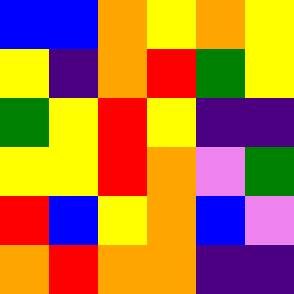[["blue", "blue", "orange", "yellow", "orange", "yellow"], ["yellow", "indigo", "orange", "red", "green", "yellow"], ["green", "yellow", "red", "yellow", "indigo", "indigo"], ["yellow", "yellow", "red", "orange", "violet", "green"], ["red", "blue", "yellow", "orange", "blue", "violet"], ["orange", "red", "orange", "orange", "indigo", "indigo"]]